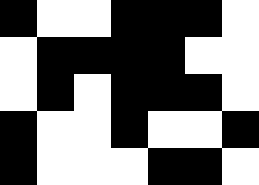[["black", "white", "white", "black", "black", "black", "white"], ["white", "black", "black", "black", "black", "white", "white"], ["white", "black", "white", "black", "black", "black", "white"], ["black", "white", "white", "black", "white", "white", "black"], ["black", "white", "white", "white", "black", "black", "white"]]